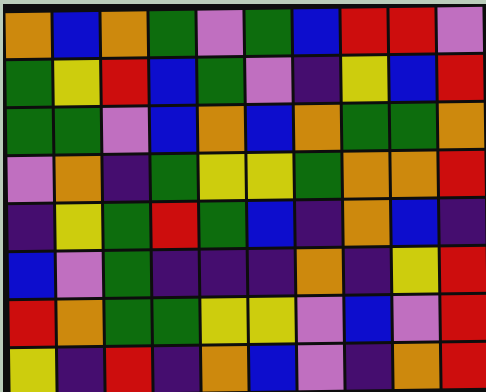[["orange", "blue", "orange", "green", "violet", "green", "blue", "red", "red", "violet"], ["green", "yellow", "red", "blue", "green", "violet", "indigo", "yellow", "blue", "red"], ["green", "green", "violet", "blue", "orange", "blue", "orange", "green", "green", "orange"], ["violet", "orange", "indigo", "green", "yellow", "yellow", "green", "orange", "orange", "red"], ["indigo", "yellow", "green", "red", "green", "blue", "indigo", "orange", "blue", "indigo"], ["blue", "violet", "green", "indigo", "indigo", "indigo", "orange", "indigo", "yellow", "red"], ["red", "orange", "green", "green", "yellow", "yellow", "violet", "blue", "violet", "red"], ["yellow", "indigo", "red", "indigo", "orange", "blue", "violet", "indigo", "orange", "red"]]